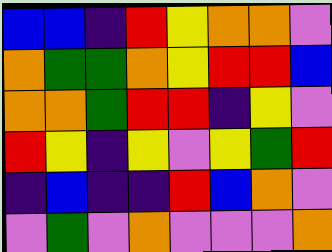[["blue", "blue", "indigo", "red", "yellow", "orange", "orange", "violet"], ["orange", "green", "green", "orange", "yellow", "red", "red", "blue"], ["orange", "orange", "green", "red", "red", "indigo", "yellow", "violet"], ["red", "yellow", "indigo", "yellow", "violet", "yellow", "green", "red"], ["indigo", "blue", "indigo", "indigo", "red", "blue", "orange", "violet"], ["violet", "green", "violet", "orange", "violet", "violet", "violet", "orange"]]